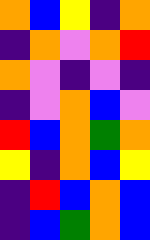[["orange", "blue", "yellow", "indigo", "orange"], ["indigo", "orange", "violet", "orange", "red"], ["orange", "violet", "indigo", "violet", "indigo"], ["indigo", "violet", "orange", "blue", "violet"], ["red", "blue", "orange", "green", "orange"], ["yellow", "indigo", "orange", "blue", "yellow"], ["indigo", "red", "blue", "orange", "blue"], ["indigo", "blue", "green", "orange", "blue"]]